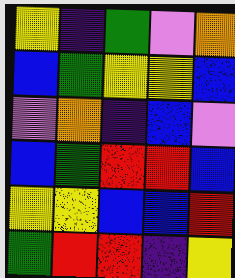[["yellow", "indigo", "green", "violet", "orange"], ["blue", "green", "yellow", "yellow", "blue"], ["violet", "orange", "indigo", "blue", "violet"], ["blue", "green", "red", "red", "blue"], ["yellow", "yellow", "blue", "blue", "red"], ["green", "red", "red", "indigo", "yellow"]]